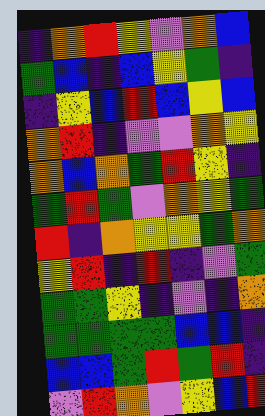[["indigo", "orange", "red", "yellow", "violet", "orange", "blue"], ["green", "blue", "indigo", "blue", "yellow", "green", "indigo"], ["indigo", "yellow", "blue", "red", "blue", "yellow", "blue"], ["orange", "red", "indigo", "violet", "violet", "orange", "yellow"], ["orange", "blue", "orange", "green", "red", "yellow", "indigo"], ["green", "red", "green", "violet", "orange", "yellow", "green"], ["red", "indigo", "orange", "yellow", "yellow", "green", "orange"], ["yellow", "red", "indigo", "red", "indigo", "violet", "green"], ["green", "green", "yellow", "indigo", "violet", "indigo", "orange"], ["green", "green", "green", "green", "blue", "blue", "indigo"], ["blue", "blue", "green", "red", "green", "red", "indigo"], ["violet", "red", "orange", "violet", "yellow", "blue", "red"]]